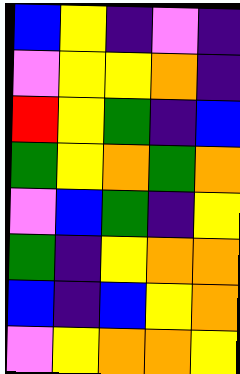[["blue", "yellow", "indigo", "violet", "indigo"], ["violet", "yellow", "yellow", "orange", "indigo"], ["red", "yellow", "green", "indigo", "blue"], ["green", "yellow", "orange", "green", "orange"], ["violet", "blue", "green", "indigo", "yellow"], ["green", "indigo", "yellow", "orange", "orange"], ["blue", "indigo", "blue", "yellow", "orange"], ["violet", "yellow", "orange", "orange", "yellow"]]